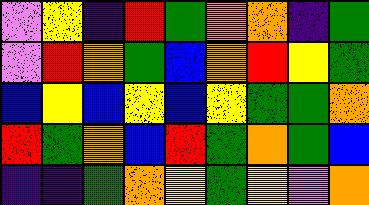[["violet", "yellow", "indigo", "red", "green", "orange", "orange", "indigo", "green"], ["violet", "red", "orange", "green", "blue", "orange", "red", "yellow", "green"], ["blue", "yellow", "blue", "yellow", "blue", "yellow", "green", "green", "orange"], ["red", "green", "orange", "blue", "red", "green", "orange", "green", "blue"], ["indigo", "indigo", "green", "orange", "yellow", "green", "yellow", "violet", "orange"]]